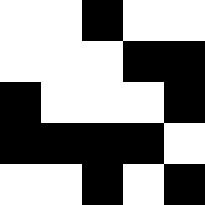[["white", "white", "black", "white", "white"], ["white", "white", "white", "black", "black"], ["black", "white", "white", "white", "black"], ["black", "black", "black", "black", "white"], ["white", "white", "black", "white", "black"]]